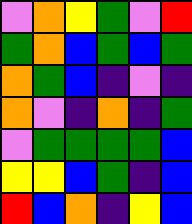[["violet", "orange", "yellow", "green", "violet", "red"], ["green", "orange", "blue", "green", "blue", "green"], ["orange", "green", "blue", "indigo", "violet", "indigo"], ["orange", "violet", "indigo", "orange", "indigo", "green"], ["violet", "green", "green", "green", "green", "blue"], ["yellow", "yellow", "blue", "green", "indigo", "blue"], ["red", "blue", "orange", "indigo", "yellow", "blue"]]